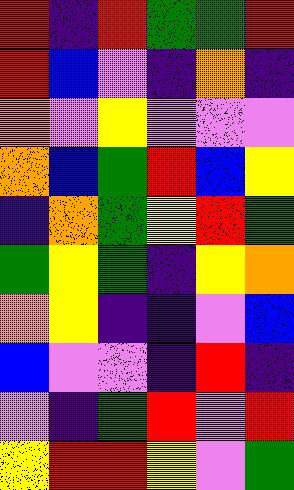[["red", "indigo", "red", "green", "green", "red"], ["red", "blue", "violet", "indigo", "orange", "indigo"], ["orange", "violet", "yellow", "violet", "violet", "violet"], ["orange", "blue", "green", "red", "blue", "yellow"], ["indigo", "orange", "green", "yellow", "red", "green"], ["green", "yellow", "green", "indigo", "yellow", "orange"], ["orange", "yellow", "indigo", "indigo", "violet", "blue"], ["blue", "violet", "violet", "indigo", "red", "indigo"], ["violet", "indigo", "green", "red", "violet", "red"], ["yellow", "red", "red", "yellow", "violet", "green"]]